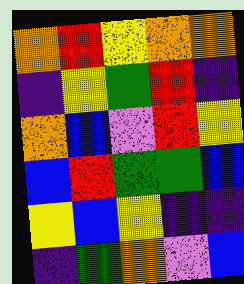[["orange", "red", "yellow", "orange", "orange"], ["indigo", "yellow", "green", "red", "indigo"], ["orange", "blue", "violet", "red", "yellow"], ["blue", "red", "green", "green", "blue"], ["yellow", "blue", "yellow", "indigo", "indigo"], ["indigo", "green", "orange", "violet", "blue"]]